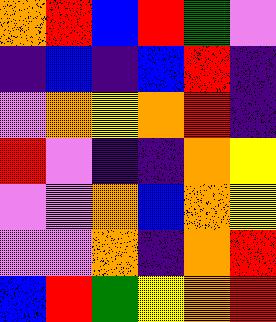[["orange", "red", "blue", "red", "green", "violet"], ["indigo", "blue", "indigo", "blue", "red", "indigo"], ["violet", "orange", "yellow", "orange", "red", "indigo"], ["red", "violet", "indigo", "indigo", "orange", "yellow"], ["violet", "violet", "orange", "blue", "orange", "yellow"], ["violet", "violet", "orange", "indigo", "orange", "red"], ["blue", "red", "green", "yellow", "orange", "red"]]